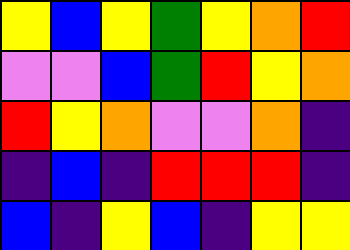[["yellow", "blue", "yellow", "green", "yellow", "orange", "red"], ["violet", "violet", "blue", "green", "red", "yellow", "orange"], ["red", "yellow", "orange", "violet", "violet", "orange", "indigo"], ["indigo", "blue", "indigo", "red", "red", "red", "indigo"], ["blue", "indigo", "yellow", "blue", "indigo", "yellow", "yellow"]]